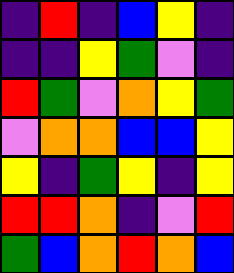[["indigo", "red", "indigo", "blue", "yellow", "indigo"], ["indigo", "indigo", "yellow", "green", "violet", "indigo"], ["red", "green", "violet", "orange", "yellow", "green"], ["violet", "orange", "orange", "blue", "blue", "yellow"], ["yellow", "indigo", "green", "yellow", "indigo", "yellow"], ["red", "red", "orange", "indigo", "violet", "red"], ["green", "blue", "orange", "red", "orange", "blue"]]